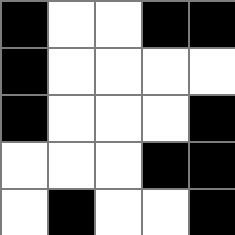[["black", "white", "white", "black", "black"], ["black", "white", "white", "white", "white"], ["black", "white", "white", "white", "black"], ["white", "white", "white", "black", "black"], ["white", "black", "white", "white", "black"]]